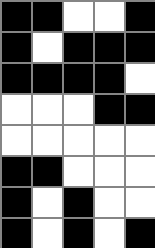[["black", "black", "white", "white", "black"], ["black", "white", "black", "black", "black"], ["black", "black", "black", "black", "white"], ["white", "white", "white", "black", "black"], ["white", "white", "white", "white", "white"], ["black", "black", "white", "white", "white"], ["black", "white", "black", "white", "white"], ["black", "white", "black", "white", "black"]]